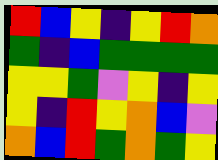[["red", "blue", "yellow", "indigo", "yellow", "red", "orange"], ["green", "indigo", "blue", "green", "green", "green", "green"], ["yellow", "yellow", "green", "violet", "yellow", "indigo", "yellow"], ["yellow", "indigo", "red", "yellow", "orange", "blue", "violet"], ["orange", "blue", "red", "green", "orange", "green", "yellow"]]